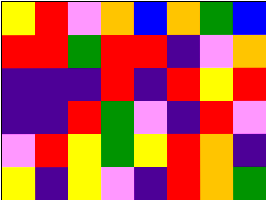[["yellow", "red", "violet", "orange", "blue", "orange", "green", "blue"], ["red", "red", "green", "red", "red", "indigo", "violet", "orange"], ["indigo", "indigo", "indigo", "red", "indigo", "red", "yellow", "red"], ["indigo", "indigo", "red", "green", "violet", "indigo", "red", "violet"], ["violet", "red", "yellow", "green", "yellow", "red", "orange", "indigo"], ["yellow", "indigo", "yellow", "violet", "indigo", "red", "orange", "green"]]